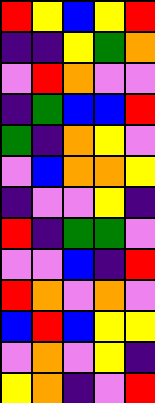[["red", "yellow", "blue", "yellow", "red"], ["indigo", "indigo", "yellow", "green", "orange"], ["violet", "red", "orange", "violet", "violet"], ["indigo", "green", "blue", "blue", "red"], ["green", "indigo", "orange", "yellow", "violet"], ["violet", "blue", "orange", "orange", "yellow"], ["indigo", "violet", "violet", "yellow", "indigo"], ["red", "indigo", "green", "green", "violet"], ["violet", "violet", "blue", "indigo", "red"], ["red", "orange", "violet", "orange", "violet"], ["blue", "red", "blue", "yellow", "yellow"], ["violet", "orange", "violet", "yellow", "indigo"], ["yellow", "orange", "indigo", "violet", "red"]]